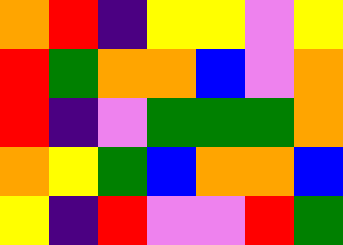[["orange", "red", "indigo", "yellow", "yellow", "violet", "yellow"], ["red", "green", "orange", "orange", "blue", "violet", "orange"], ["red", "indigo", "violet", "green", "green", "green", "orange"], ["orange", "yellow", "green", "blue", "orange", "orange", "blue"], ["yellow", "indigo", "red", "violet", "violet", "red", "green"]]